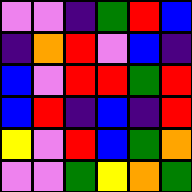[["violet", "violet", "indigo", "green", "red", "blue"], ["indigo", "orange", "red", "violet", "blue", "indigo"], ["blue", "violet", "red", "red", "green", "red"], ["blue", "red", "indigo", "blue", "indigo", "red"], ["yellow", "violet", "red", "blue", "green", "orange"], ["violet", "violet", "green", "yellow", "orange", "green"]]